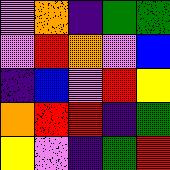[["violet", "orange", "indigo", "green", "green"], ["violet", "red", "orange", "violet", "blue"], ["indigo", "blue", "violet", "red", "yellow"], ["orange", "red", "red", "indigo", "green"], ["yellow", "violet", "indigo", "green", "red"]]